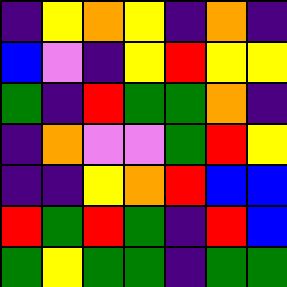[["indigo", "yellow", "orange", "yellow", "indigo", "orange", "indigo"], ["blue", "violet", "indigo", "yellow", "red", "yellow", "yellow"], ["green", "indigo", "red", "green", "green", "orange", "indigo"], ["indigo", "orange", "violet", "violet", "green", "red", "yellow"], ["indigo", "indigo", "yellow", "orange", "red", "blue", "blue"], ["red", "green", "red", "green", "indigo", "red", "blue"], ["green", "yellow", "green", "green", "indigo", "green", "green"]]